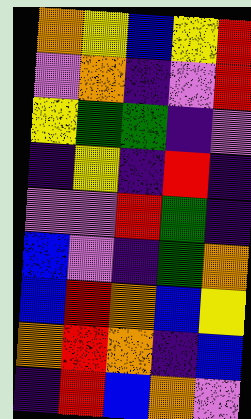[["orange", "yellow", "blue", "yellow", "red"], ["violet", "orange", "indigo", "violet", "red"], ["yellow", "green", "green", "indigo", "violet"], ["indigo", "yellow", "indigo", "red", "indigo"], ["violet", "violet", "red", "green", "indigo"], ["blue", "violet", "indigo", "green", "orange"], ["blue", "red", "orange", "blue", "yellow"], ["orange", "red", "orange", "indigo", "blue"], ["indigo", "red", "blue", "orange", "violet"]]